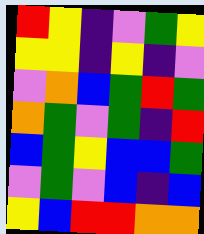[["red", "yellow", "indigo", "violet", "green", "yellow"], ["yellow", "yellow", "indigo", "yellow", "indigo", "violet"], ["violet", "orange", "blue", "green", "red", "green"], ["orange", "green", "violet", "green", "indigo", "red"], ["blue", "green", "yellow", "blue", "blue", "green"], ["violet", "green", "violet", "blue", "indigo", "blue"], ["yellow", "blue", "red", "red", "orange", "orange"]]